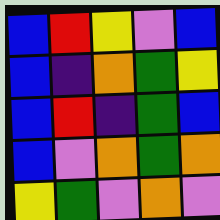[["blue", "red", "yellow", "violet", "blue"], ["blue", "indigo", "orange", "green", "yellow"], ["blue", "red", "indigo", "green", "blue"], ["blue", "violet", "orange", "green", "orange"], ["yellow", "green", "violet", "orange", "violet"]]